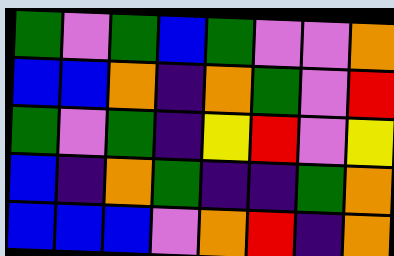[["green", "violet", "green", "blue", "green", "violet", "violet", "orange"], ["blue", "blue", "orange", "indigo", "orange", "green", "violet", "red"], ["green", "violet", "green", "indigo", "yellow", "red", "violet", "yellow"], ["blue", "indigo", "orange", "green", "indigo", "indigo", "green", "orange"], ["blue", "blue", "blue", "violet", "orange", "red", "indigo", "orange"]]